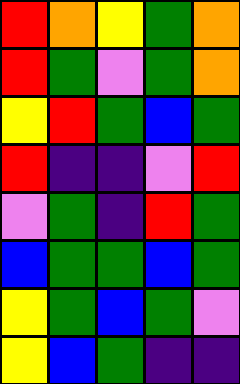[["red", "orange", "yellow", "green", "orange"], ["red", "green", "violet", "green", "orange"], ["yellow", "red", "green", "blue", "green"], ["red", "indigo", "indigo", "violet", "red"], ["violet", "green", "indigo", "red", "green"], ["blue", "green", "green", "blue", "green"], ["yellow", "green", "blue", "green", "violet"], ["yellow", "blue", "green", "indigo", "indigo"]]